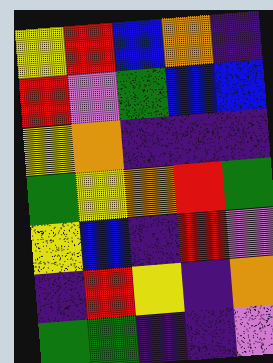[["yellow", "red", "blue", "orange", "indigo"], ["red", "violet", "green", "blue", "blue"], ["yellow", "orange", "indigo", "indigo", "indigo"], ["green", "yellow", "orange", "red", "green"], ["yellow", "blue", "indigo", "red", "violet"], ["indigo", "red", "yellow", "indigo", "orange"], ["green", "green", "indigo", "indigo", "violet"]]